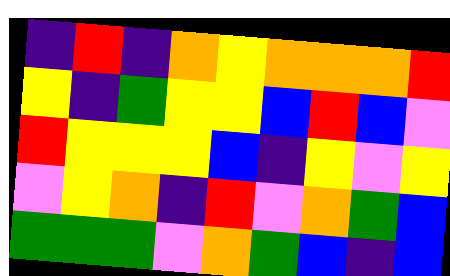[["indigo", "red", "indigo", "orange", "yellow", "orange", "orange", "orange", "red"], ["yellow", "indigo", "green", "yellow", "yellow", "blue", "red", "blue", "violet"], ["red", "yellow", "yellow", "yellow", "blue", "indigo", "yellow", "violet", "yellow"], ["violet", "yellow", "orange", "indigo", "red", "violet", "orange", "green", "blue"], ["green", "green", "green", "violet", "orange", "green", "blue", "indigo", "blue"]]